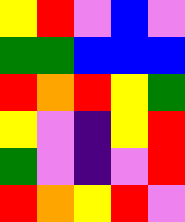[["yellow", "red", "violet", "blue", "violet"], ["green", "green", "blue", "blue", "blue"], ["red", "orange", "red", "yellow", "green"], ["yellow", "violet", "indigo", "yellow", "red"], ["green", "violet", "indigo", "violet", "red"], ["red", "orange", "yellow", "red", "violet"]]